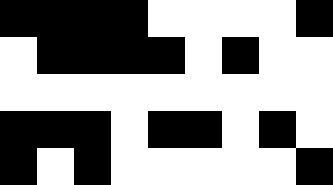[["black", "black", "black", "black", "white", "white", "white", "white", "black"], ["white", "black", "black", "black", "black", "white", "black", "white", "white"], ["white", "white", "white", "white", "white", "white", "white", "white", "white"], ["black", "black", "black", "white", "black", "black", "white", "black", "white"], ["black", "white", "black", "white", "white", "white", "white", "white", "black"]]